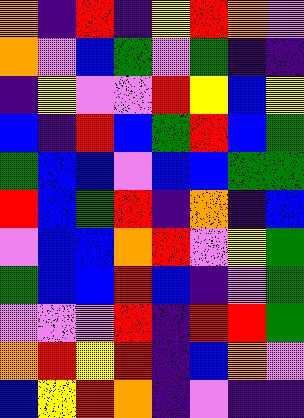[["orange", "indigo", "red", "indigo", "yellow", "red", "orange", "violet"], ["orange", "violet", "blue", "green", "violet", "green", "indigo", "indigo"], ["indigo", "yellow", "violet", "violet", "red", "yellow", "blue", "yellow"], ["blue", "indigo", "red", "blue", "green", "red", "blue", "green"], ["green", "blue", "blue", "violet", "blue", "blue", "green", "green"], ["red", "blue", "green", "red", "indigo", "orange", "indigo", "blue"], ["violet", "blue", "blue", "orange", "red", "violet", "yellow", "green"], ["green", "blue", "blue", "red", "blue", "indigo", "violet", "green"], ["violet", "violet", "violet", "red", "indigo", "red", "red", "green"], ["orange", "red", "yellow", "red", "indigo", "blue", "orange", "violet"], ["blue", "yellow", "red", "orange", "indigo", "violet", "indigo", "indigo"]]